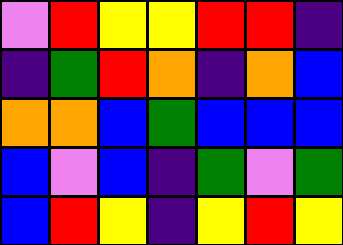[["violet", "red", "yellow", "yellow", "red", "red", "indigo"], ["indigo", "green", "red", "orange", "indigo", "orange", "blue"], ["orange", "orange", "blue", "green", "blue", "blue", "blue"], ["blue", "violet", "blue", "indigo", "green", "violet", "green"], ["blue", "red", "yellow", "indigo", "yellow", "red", "yellow"]]